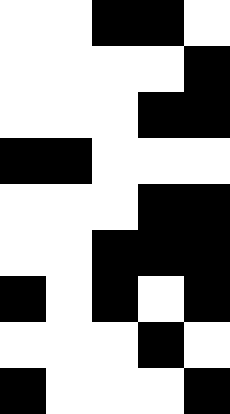[["white", "white", "black", "black", "white"], ["white", "white", "white", "white", "black"], ["white", "white", "white", "black", "black"], ["black", "black", "white", "white", "white"], ["white", "white", "white", "black", "black"], ["white", "white", "black", "black", "black"], ["black", "white", "black", "white", "black"], ["white", "white", "white", "black", "white"], ["black", "white", "white", "white", "black"]]